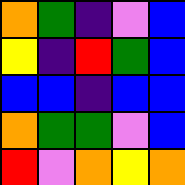[["orange", "green", "indigo", "violet", "blue"], ["yellow", "indigo", "red", "green", "blue"], ["blue", "blue", "indigo", "blue", "blue"], ["orange", "green", "green", "violet", "blue"], ["red", "violet", "orange", "yellow", "orange"]]